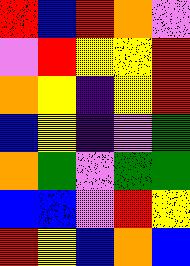[["red", "blue", "red", "orange", "violet"], ["violet", "red", "yellow", "yellow", "red"], ["orange", "yellow", "indigo", "yellow", "red"], ["blue", "yellow", "indigo", "violet", "green"], ["orange", "green", "violet", "green", "green"], ["blue", "blue", "violet", "red", "yellow"], ["red", "yellow", "blue", "orange", "blue"]]